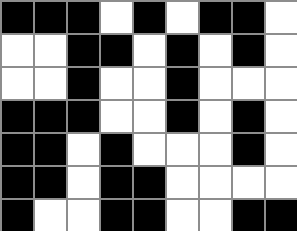[["black", "black", "black", "white", "black", "white", "black", "black", "white"], ["white", "white", "black", "black", "white", "black", "white", "black", "white"], ["white", "white", "black", "white", "white", "black", "white", "white", "white"], ["black", "black", "black", "white", "white", "black", "white", "black", "white"], ["black", "black", "white", "black", "white", "white", "white", "black", "white"], ["black", "black", "white", "black", "black", "white", "white", "white", "white"], ["black", "white", "white", "black", "black", "white", "white", "black", "black"]]